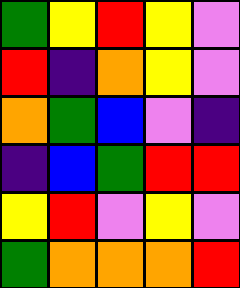[["green", "yellow", "red", "yellow", "violet"], ["red", "indigo", "orange", "yellow", "violet"], ["orange", "green", "blue", "violet", "indigo"], ["indigo", "blue", "green", "red", "red"], ["yellow", "red", "violet", "yellow", "violet"], ["green", "orange", "orange", "orange", "red"]]